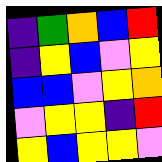[["indigo", "green", "orange", "blue", "red"], ["indigo", "yellow", "blue", "violet", "yellow"], ["blue", "blue", "violet", "yellow", "orange"], ["violet", "yellow", "yellow", "indigo", "red"], ["yellow", "blue", "yellow", "yellow", "violet"]]